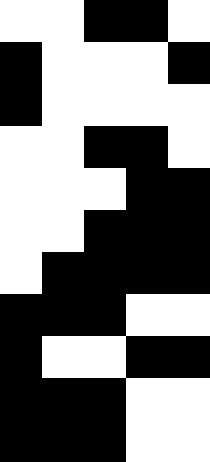[["white", "white", "black", "black", "white"], ["black", "white", "white", "white", "black"], ["black", "white", "white", "white", "white"], ["white", "white", "black", "black", "white"], ["white", "white", "white", "black", "black"], ["white", "white", "black", "black", "black"], ["white", "black", "black", "black", "black"], ["black", "black", "black", "white", "white"], ["black", "white", "white", "black", "black"], ["black", "black", "black", "white", "white"], ["black", "black", "black", "white", "white"]]